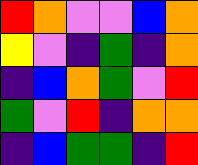[["red", "orange", "violet", "violet", "blue", "orange"], ["yellow", "violet", "indigo", "green", "indigo", "orange"], ["indigo", "blue", "orange", "green", "violet", "red"], ["green", "violet", "red", "indigo", "orange", "orange"], ["indigo", "blue", "green", "green", "indigo", "red"]]